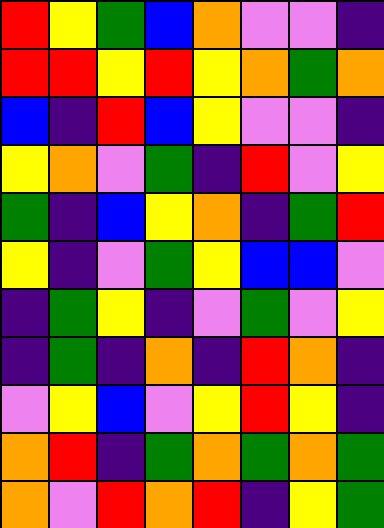[["red", "yellow", "green", "blue", "orange", "violet", "violet", "indigo"], ["red", "red", "yellow", "red", "yellow", "orange", "green", "orange"], ["blue", "indigo", "red", "blue", "yellow", "violet", "violet", "indigo"], ["yellow", "orange", "violet", "green", "indigo", "red", "violet", "yellow"], ["green", "indigo", "blue", "yellow", "orange", "indigo", "green", "red"], ["yellow", "indigo", "violet", "green", "yellow", "blue", "blue", "violet"], ["indigo", "green", "yellow", "indigo", "violet", "green", "violet", "yellow"], ["indigo", "green", "indigo", "orange", "indigo", "red", "orange", "indigo"], ["violet", "yellow", "blue", "violet", "yellow", "red", "yellow", "indigo"], ["orange", "red", "indigo", "green", "orange", "green", "orange", "green"], ["orange", "violet", "red", "orange", "red", "indigo", "yellow", "green"]]